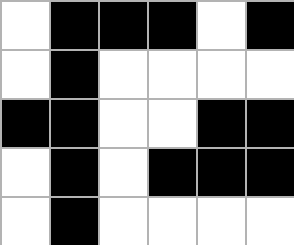[["white", "black", "black", "black", "white", "black"], ["white", "black", "white", "white", "white", "white"], ["black", "black", "white", "white", "black", "black"], ["white", "black", "white", "black", "black", "black"], ["white", "black", "white", "white", "white", "white"]]